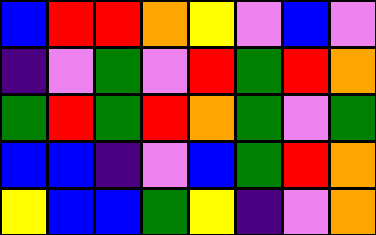[["blue", "red", "red", "orange", "yellow", "violet", "blue", "violet"], ["indigo", "violet", "green", "violet", "red", "green", "red", "orange"], ["green", "red", "green", "red", "orange", "green", "violet", "green"], ["blue", "blue", "indigo", "violet", "blue", "green", "red", "orange"], ["yellow", "blue", "blue", "green", "yellow", "indigo", "violet", "orange"]]